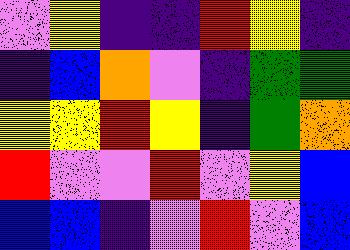[["violet", "yellow", "indigo", "indigo", "red", "yellow", "indigo"], ["indigo", "blue", "orange", "violet", "indigo", "green", "green"], ["yellow", "yellow", "red", "yellow", "indigo", "green", "orange"], ["red", "violet", "violet", "red", "violet", "yellow", "blue"], ["blue", "blue", "indigo", "violet", "red", "violet", "blue"]]